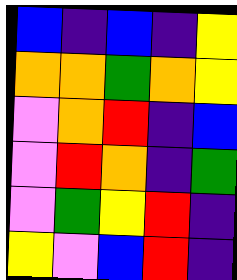[["blue", "indigo", "blue", "indigo", "yellow"], ["orange", "orange", "green", "orange", "yellow"], ["violet", "orange", "red", "indigo", "blue"], ["violet", "red", "orange", "indigo", "green"], ["violet", "green", "yellow", "red", "indigo"], ["yellow", "violet", "blue", "red", "indigo"]]